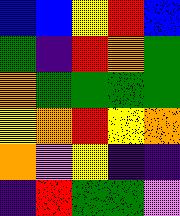[["blue", "blue", "yellow", "red", "blue"], ["green", "indigo", "red", "orange", "green"], ["orange", "green", "green", "green", "green"], ["yellow", "orange", "red", "yellow", "orange"], ["orange", "violet", "yellow", "indigo", "indigo"], ["indigo", "red", "green", "green", "violet"]]